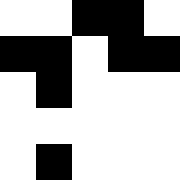[["white", "white", "black", "black", "white"], ["black", "black", "white", "black", "black"], ["white", "black", "white", "white", "white"], ["white", "white", "white", "white", "white"], ["white", "black", "white", "white", "white"]]